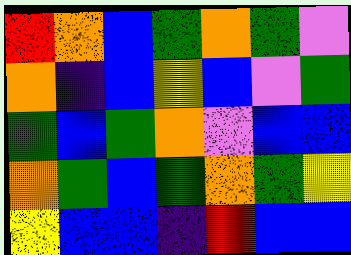[["red", "orange", "blue", "green", "orange", "green", "violet"], ["orange", "indigo", "blue", "yellow", "blue", "violet", "green"], ["green", "blue", "green", "orange", "violet", "blue", "blue"], ["orange", "green", "blue", "green", "orange", "green", "yellow"], ["yellow", "blue", "blue", "indigo", "red", "blue", "blue"]]